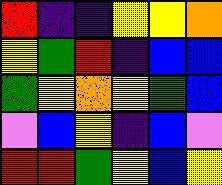[["red", "indigo", "indigo", "yellow", "yellow", "orange"], ["yellow", "green", "red", "indigo", "blue", "blue"], ["green", "yellow", "orange", "yellow", "green", "blue"], ["violet", "blue", "yellow", "indigo", "blue", "violet"], ["red", "red", "green", "yellow", "blue", "yellow"]]